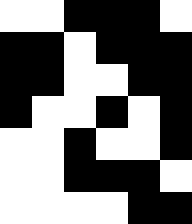[["white", "white", "black", "black", "black", "white"], ["black", "black", "white", "black", "black", "black"], ["black", "black", "white", "white", "black", "black"], ["black", "white", "white", "black", "white", "black"], ["white", "white", "black", "white", "white", "black"], ["white", "white", "black", "black", "black", "white"], ["white", "white", "white", "white", "black", "black"]]